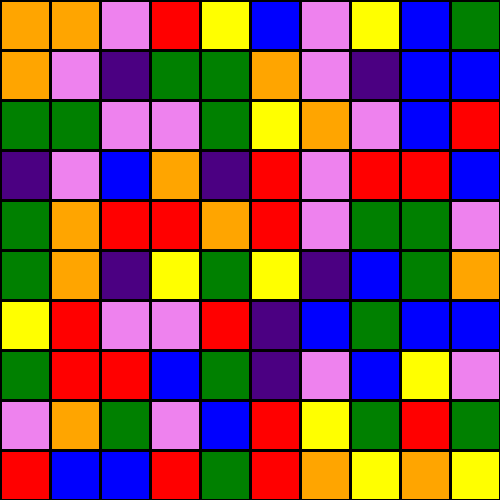[["orange", "orange", "violet", "red", "yellow", "blue", "violet", "yellow", "blue", "green"], ["orange", "violet", "indigo", "green", "green", "orange", "violet", "indigo", "blue", "blue"], ["green", "green", "violet", "violet", "green", "yellow", "orange", "violet", "blue", "red"], ["indigo", "violet", "blue", "orange", "indigo", "red", "violet", "red", "red", "blue"], ["green", "orange", "red", "red", "orange", "red", "violet", "green", "green", "violet"], ["green", "orange", "indigo", "yellow", "green", "yellow", "indigo", "blue", "green", "orange"], ["yellow", "red", "violet", "violet", "red", "indigo", "blue", "green", "blue", "blue"], ["green", "red", "red", "blue", "green", "indigo", "violet", "blue", "yellow", "violet"], ["violet", "orange", "green", "violet", "blue", "red", "yellow", "green", "red", "green"], ["red", "blue", "blue", "red", "green", "red", "orange", "yellow", "orange", "yellow"]]